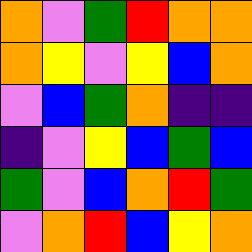[["orange", "violet", "green", "red", "orange", "orange"], ["orange", "yellow", "violet", "yellow", "blue", "orange"], ["violet", "blue", "green", "orange", "indigo", "indigo"], ["indigo", "violet", "yellow", "blue", "green", "blue"], ["green", "violet", "blue", "orange", "red", "green"], ["violet", "orange", "red", "blue", "yellow", "orange"]]